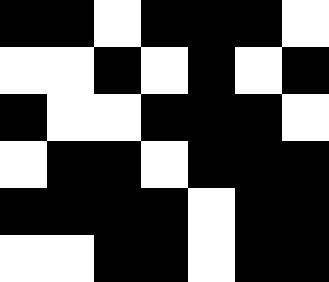[["black", "black", "white", "black", "black", "black", "white"], ["white", "white", "black", "white", "black", "white", "black"], ["black", "white", "white", "black", "black", "black", "white"], ["white", "black", "black", "white", "black", "black", "black"], ["black", "black", "black", "black", "white", "black", "black"], ["white", "white", "black", "black", "white", "black", "black"]]